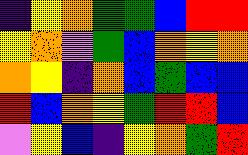[["indigo", "yellow", "orange", "green", "green", "blue", "red", "red"], ["yellow", "orange", "violet", "green", "blue", "orange", "yellow", "orange"], ["orange", "yellow", "indigo", "orange", "blue", "green", "blue", "blue"], ["red", "blue", "orange", "yellow", "green", "red", "red", "blue"], ["violet", "yellow", "blue", "indigo", "yellow", "orange", "green", "red"]]